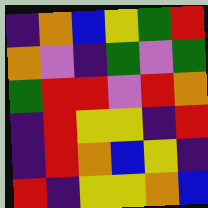[["indigo", "orange", "blue", "yellow", "green", "red"], ["orange", "violet", "indigo", "green", "violet", "green"], ["green", "red", "red", "violet", "red", "orange"], ["indigo", "red", "yellow", "yellow", "indigo", "red"], ["indigo", "red", "orange", "blue", "yellow", "indigo"], ["red", "indigo", "yellow", "yellow", "orange", "blue"]]